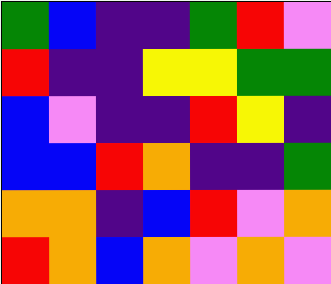[["green", "blue", "indigo", "indigo", "green", "red", "violet"], ["red", "indigo", "indigo", "yellow", "yellow", "green", "green"], ["blue", "violet", "indigo", "indigo", "red", "yellow", "indigo"], ["blue", "blue", "red", "orange", "indigo", "indigo", "green"], ["orange", "orange", "indigo", "blue", "red", "violet", "orange"], ["red", "orange", "blue", "orange", "violet", "orange", "violet"]]